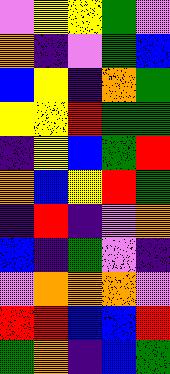[["violet", "yellow", "yellow", "green", "violet"], ["orange", "indigo", "violet", "green", "blue"], ["blue", "yellow", "indigo", "orange", "green"], ["yellow", "yellow", "red", "green", "green"], ["indigo", "yellow", "blue", "green", "red"], ["orange", "blue", "yellow", "red", "green"], ["indigo", "red", "indigo", "violet", "orange"], ["blue", "indigo", "green", "violet", "indigo"], ["violet", "orange", "orange", "orange", "violet"], ["red", "red", "blue", "blue", "red"], ["green", "orange", "indigo", "blue", "green"]]